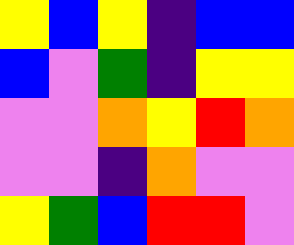[["yellow", "blue", "yellow", "indigo", "blue", "blue"], ["blue", "violet", "green", "indigo", "yellow", "yellow"], ["violet", "violet", "orange", "yellow", "red", "orange"], ["violet", "violet", "indigo", "orange", "violet", "violet"], ["yellow", "green", "blue", "red", "red", "violet"]]